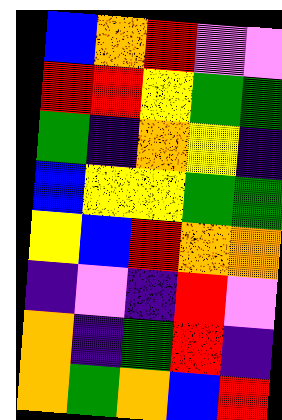[["blue", "orange", "red", "violet", "violet"], ["red", "red", "yellow", "green", "green"], ["green", "indigo", "orange", "yellow", "indigo"], ["blue", "yellow", "yellow", "green", "green"], ["yellow", "blue", "red", "orange", "orange"], ["indigo", "violet", "indigo", "red", "violet"], ["orange", "indigo", "green", "red", "indigo"], ["orange", "green", "orange", "blue", "red"]]